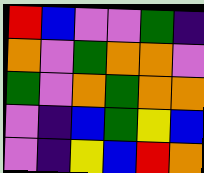[["red", "blue", "violet", "violet", "green", "indigo"], ["orange", "violet", "green", "orange", "orange", "violet"], ["green", "violet", "orange", "green", "orange", "orange"], ["violet", "indigo", "blue", "green", "yellow", "blue"], ["violet", "indigo", "yellow", "blue", "red", "orange"]]